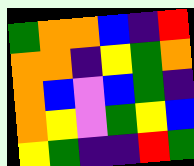[["green", "orange", "orange", "blue", "indigo", "red"], ["orange", "orange", "indigo", "yellow", "green", "orange"], ["orange", "blue", "violet", "blue", "green", "indigo"], ["orange", "yellow", "violet", "green", "yellow", "blue"], ["yellow", "green", "indigo", "indigo", "red", "green"]]